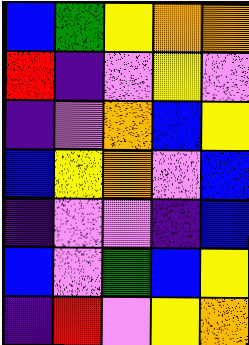[["blue", "green", "yellow", "orange", "orange"], ["red", "indigo", "violet", "yellow", "violet"], ["indigo", "violet", "orange", "blue", "yellow"], ["blue", "yellow", "orange", "violet", "blue"], ["indigo", "violet", "violet", "indigo", "blue"], ["blue", "violet", "green", "blue", "yellow"], ["indigo", "red", "violet", "yellow", "orange"]]